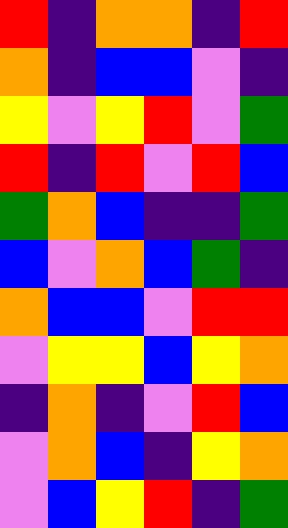[["red", "indigo", "orange", "orange", "indigo", "red"], ["orange", "indigo", "blue", "blue", "violet", "indigo"], ["yellow", "violet", "yellow", "red", "violet", "green"], ["red", "indigo", "red", "violet", "red", "blue"], ["green", "orange", "blue", "indigo", "indigo", "green"], ["blue", "violet", "orange", "blue", "green", "indigo"], ["orange", "blue", "blue", "violet", "red", "red"], ["violet", "yellow", "yellow", "blue", "yellow", "orange"], ["indigo", "orange", "indigo", "violet", "red", "blue"], ["violet", "orange", "blue", "indigo", "yellow", "orange"], ["violet", "blue", "yellow", "red", "indigo", "green"]]